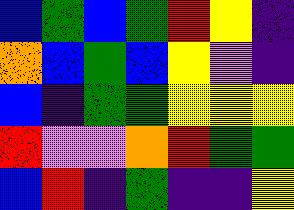[["blue", "green", "blue", "green", "red", "yellow", "indigo"], ["orange", "blue", "green", "blue", "yellow", "violet", "indigo"], ["blue", "indigo", "green", "green", "yellow", "yellow", "yellow"], ["red", "violet", "violet", "orange", "red", "green", "green"], ["blue", "red", "indigo", "green", "indigo", "indigo", "yellow"]]